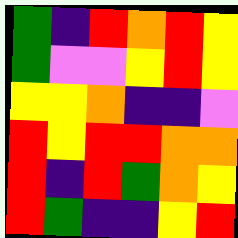[["green", "indigo", "red", "orange", "red", "yellow"], ["green", "violet", "violet", "yellow", "red", "yellow"], ["yellow", "yellow", "orange", "indigo", "indigo", "violet"], ["red", "yellow", "red", "red", "orange", "orange"], ["red", "indigo", "red", "green", "orange", "yellow"], ["red", "green", "indigo", "indigo", "yellow", "red"]]